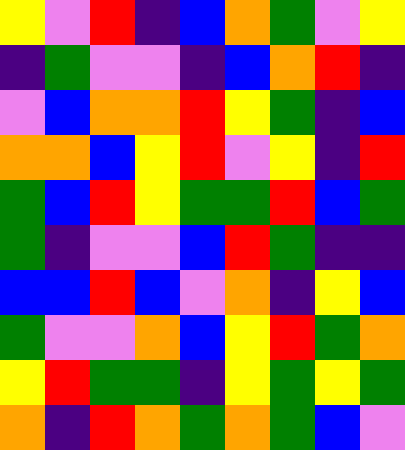[["yellow", "violet", "red", "indigo", "blue", "orange", "green", "violet", "yellow"], ["indigo", "green", "violet", "violet", "indigo", "blue", "orange", "red", "indigo"], ["violet", "blue", "orange", "orange", "red", "yellow", "green", "indigo", "blue"], ["orange", "orange", "blue", "yellow", "red", "violet", "yellow", "indigo", "red"], ["green", "blue", "red", "yellow", "green", "green", "red", "blue", "green"], ["green", "indigo", "violet", "violet", "blue", "red", "green", "indigo", "indigo"], ["blue", "blue", "red", "blue", "violet", "orange", "indigo", "yellow", "blue"], ["green", "violet", "violet", "orange", "blue", "yellow", "red", "green", "orange"], ["yellow", "red", "green", "green", "indigo", "yellow", "green", "yellow", "green"], ["orange", "indigo", "red", "orange", "green", "orange", "green", "blue", "violet"]]